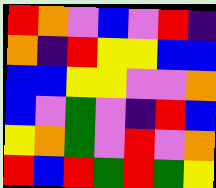[["red", "orange", "violet", "blue", "violet", "red", "indigo"], ["orange", "indigo", "red", "yellow", "yellow", "blue", "blue"], ["blue", "blue", "yellow", "yellow", "violet", "violet", "orange"], ["blue", "violet", "green", "violet", "indigo", "red", "blue"], ["yellow", "orange", "green", "violet", "red", "violet", "orange"], ["red", "blue", "red", "green", "red", "green", "yellow"]]